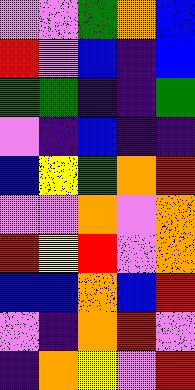[["violet", "violet", "green", "orange", "blue"], ["red", "violet", "blue", "indigo", "blue"], ["green", "green", "indigo", "indigo", "green"], ["violet", "indigo", "blue", "indigo", "indigo"], ["blue", "yellow", "green", "orange", "red"], ["violet", "violet", "orange", "violet", "orange"], ["red", "yellow", "red", "violet", "orange"], ["blue", "blue", "orange", "blue", "red"], ["violet", "indigo", "orange", "red", "violet"], ["indigo", "orange", "yellow", "violet", "red"]]